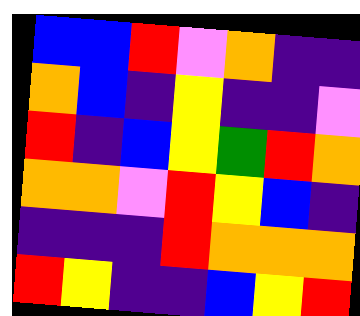[["blue", "blue", "red", "violet", "orange", "indigo", "indigo"], ["orange", "blue", "indigo", "yellow", "indigo", "indigo", "violet"], ["red", "indigo", "blue", "yellow", "green", "red", "orange"], ["orange", "orange", "violet", "red", "yellow", "blue", "indigo"], ["indigo", "indigo", "indigo", "red", "orange", "orange", "orange"], ["red", "yellow", "indigo", "indigo", "blue", "yellow", "red"]]